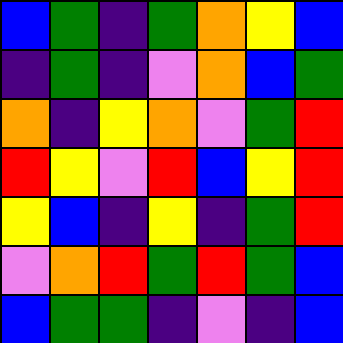[["blue", "green", "indigo", "green", "orange", "yellow", "blue"], ["indigo", "green", "indigo", "violet", "orange", "blue", "green"], ["orange", "indigo", "yellow", "orange", "violet", "green", "red"], ["red", "yellow", "violet", "red", "blue", "yellow", "red"], ["yellow", "blue", "indigo", "yellow", "indigo", "green", "red"], ["violet", "orange", "red", "green", "red", "green", "blue"], ["blue", "green", "green", "indigo", "violet", "indigo", "blue"]]